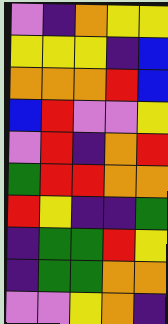[["violet", "indigo", "orange", "yellow", "yellow"], ["yellow", "yellow", "yellow", "indigo", "blue"], ["orange", "orange", "orange", "red", "blue"], ["blue", "red", "violet", "violet", "yellow"], ["violet", "red", "indigo", "orange", "red"], ["green", "red", "red", "orange", "orange"], ["red", "yellow", "indigo", "indigo", "green"], ["indigo", "green", "green", "red", "yellow"], ["indigo", "green", "green", "orange", "orange"], ["violet", "violet", "yellow", "orange", "indigo"]]